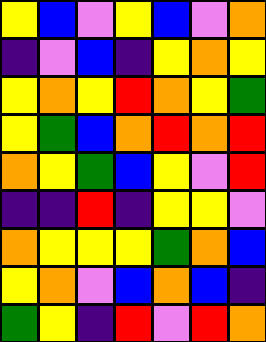[["yellow", "blue", "violet", "yellow", "blue", "violet", "orange"], ["indigo", "violet", "blue", "indigo", "yellow", "orange", "yellow"], ["yellow", "orange", "yellow", "red", "orange", "yellow", "green"], ["yellow", "green", "blue", "orange", "red", "orange", "red"], ["orange", "yellow", "green", "blue", "yellow", "violet", "red"], ["indigo", "indigo", "red", "indigo", "yellow", "yellow", "violet"], ["orange", "yellow", "yellow", "yellow", "green", "orange", "blue"], ["yellow", "orange", "violet", "blue", "orange", "blue", "indigo"], ["green", "yellow", "indigo", "red", "violet", "red", "orange"]]